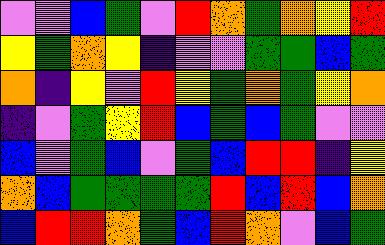[["violet", "violet", "blue", "green", "violet", "red", "orange", "green", "orange", "yellow", "red"], ["yellow", "green", "orange", "yellow", "indigo", "violet", "violet", "green", "green", "blue", "green"], ["orange", "indigo", "yellow", "violet", "red", "yellow", "green", "orange", "green", "yellow", "orange"], ["indigo", "violet", "green", "yellow", "red", "blue", "green", "blue", "green", "violet", "violet"], ["blue", "violet", "green", "blue", "violet", "green", "blue", "red", "red", "indigo", "yellow"], ["orange", "blue", "green", "green", "green", "green", "red", "blue", "red", "blue", "orange"], ["blue", "red", "red", "orange", "green", "blue", "red", "orange", "violet", "blue", "green"]]